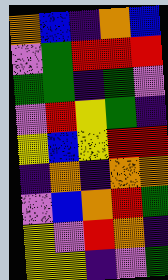[["orange", "blue", "indigo", "orange", "blue"], ["violet", "green", "red", "red", "red"], ["green", "green", "indigo", "green", "violet"], ["violet", "red", "yellow", "green", "indigo"], ["yellow", "blue", "yellow", "red", "red"], ["indigo", "orange", "indigo", "orange", "orange"], ["violet", "blue", "orange", "red", "green"], ["yellow", "violet", "red", "orange", "indigo"], ["yellow", "yellow", "indigo", "violet", "green"]]